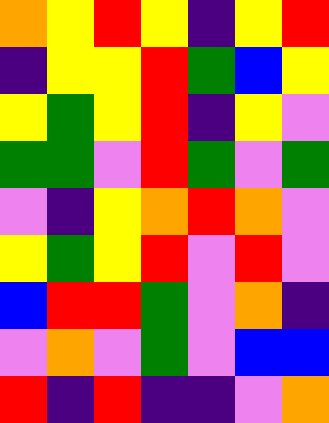[["orange", "yellow", "red", "yellow", "indigo", "yellow", "red"], ["indigo", "yellow", "yellow", "red", "green", "blue", "yellow"], ["yellow", "green", "yellow", "red", "indigo", "yellow", "violet"], ["green", "green", "violet", "red", "green", "violet", "green"], ["violet", "indigo", "yellow", "orange", "red", "orange", "violet"], ["yellow", "green", "yellow", "red", "violet", "red", "violet"], ["blue", "red", "red", "green", "violet", "orange", "indigo"], ["violet", "orange", "violet", "green", "violet", "blue", "blue"], ["red", "indigo", "red", "indigo", "indigo", "violet", "orange"]]